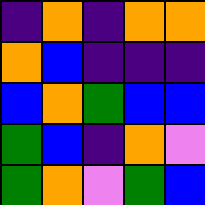[["indigo", "orange", "indigo", "orange", "orange"], ["orange", "blue", "indigo", "indigo", "indigo"], ["blue", "orange", "green", "blue", "blue"], ["green", "blue", "indigo", "orange", "violet"], ["green", "orange", "violet", "green", "blue"]]